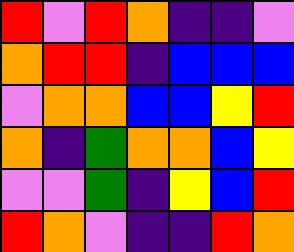[["red", "violet", "red", "orange", "indigo", "indigo", "violet"], ["orange", "red", "red", "indigo", "blue", "blue", "blue"], ["violet", "orange", "orange", "blue", "blue", "yellow", "red"], ["orange", "indigo", "green", "orange", "orange", "blue", "yellow"], ["violet", "violet", "green", "indigo", "yellow", "blue", "red"], ["red", "orange", "violet", "indigo", "indigo", "red", "orange"]]